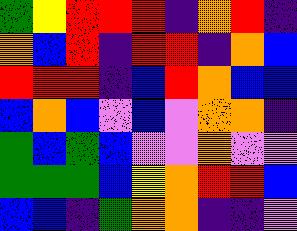[["green", "yellow", "red", "red", "red", "indigo", "orange", "red", "indigo"], ["orange", "blue", "red", "indigo", "red", "red", "indigo", "orange", "blue"], ["red", "red", "red", "indigo", "blue", "red", "orange", "blue", "blue"], ["blue", "orange", "blue", "violet", "blue", "violet", "orange", "orange", "indigo"], ["green", "blue", "green", "blue", "violet", "violet", "orange", "violet", "violet"], ["green", "green", "green", "blue", "yellow", "orange", "red", "red", "blue"], ["blue", "blue", "indigo", "green", "orange", "orange", "indigo", "indigo", "violet"]]